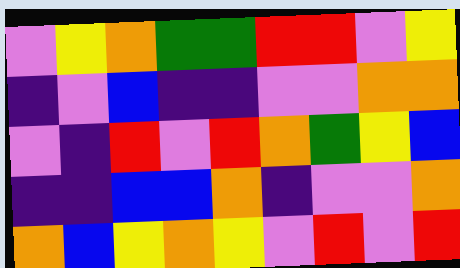[["violet", "yellow", "orange", "green", "green", "red", "red", "violet", "yellow"], ["indigo", "violet", "blue", "indigo", "indigo", "violet", "violet", "orange", "orange"], ["violet", "indigo", "red", "violet", "red", "orange", "green", "yellow", "blue"], ["indigo", "indigo", "blue", "blue", "orange", "indigo", "violet", "violet", "orange"], ["orange", "blue", "yellow", "orange", "yellow", "violet", "red", "violet", "red"]]